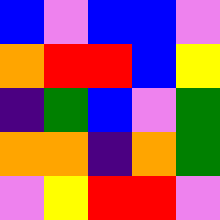[["blue", "violet", "blue", "blue", "violet"], ["orange", "red", "red", "blue", "yellow"], ["indigo", "green", "blue", "violet", "green"], ["orange", "orange", "indigo", "orange", "green"], ["violet", "yellow", "red", "red", "violet"]]